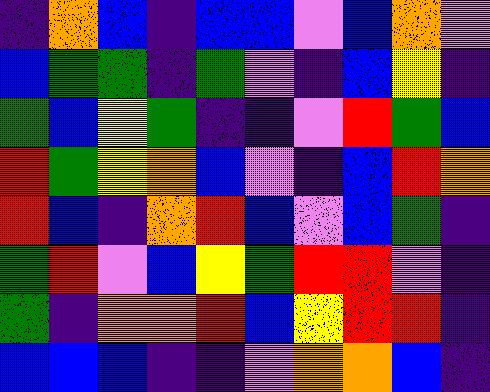[["indigo", "orange", "blue", "indigo", "blue", "blue", "violet", "blue", "orange", "violet"], ["blue", "green", "green", "indigo", "green", "violet", "indigo", "blue", "yellow", "indigo"], ["green", "blue", "yellow", "green", "indigo", "indigo", "violet", "red", "green", "blue"], ["red", "green", "yellow", "orange", "blue", "violet", "indigo", "blue", "red", "orange"], ["red", "blue", "indigo", "orange", "red", "blue", "violet", "blue", "green", "indigo"], ["green", "red", "violet", "blue", "yellow", "green", "red", "red", "violet", "indigo"], ["green", "indigo", "orange", "orange", "red", "blue", "yellow", "red", "red", "indigo"], ["blue", "blue", "blue", "indigo", "indigo", "violet", "orange", "orange", "blue", "indigo"]]